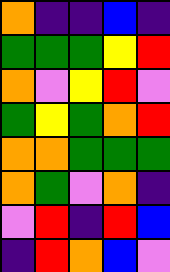[["orange", "indigo", "indigo", "blue", "indigo"], ["green", "green", "green", "yellow", "red"], ["orange", "violet", "yellow", "red", "violet"], ["green", "yellow", "green", "orange", "red"], ["orange", "orange", "green", "green", "green"], ["orange", "green", "violet", "orange", "indigo"], ["violet", "red", "indigo", "red", "blue"], ["indigo", "red", "orange", "blue", "violet"]]